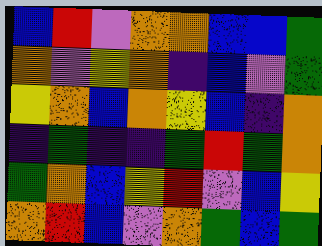[["blue", "red", "violet", "orange", "orange", "blue", "blue", "green"], ["orange", "violet", "yellow", "orange", "indigo", "blue", "violet", "green"], ["yellow", "orange", "blue", "orange", "yellow", "blue", "indigo", "orange"], ["indigo", "green", "indigo", "indigo", "green", "red", "green", "orange"], ["green", "orange", "blue", "yellow", "red", "violet", "blue", "yellow"], ["orange", "red", "blue", "violet", "orange", "green", "blue", "green"]]